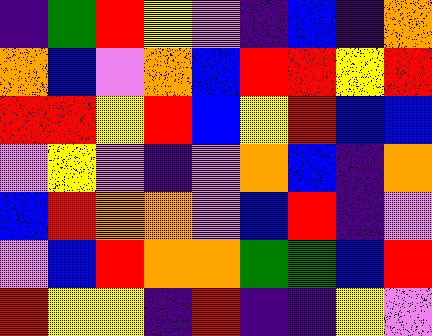[["indigo", "green", "red", "yellow", "violet", "indigo", "blue", "indigo", "orange"], ["orange", "blue", "violet", "orange", "blue", "red", "red", "yellow", "red"], ["red", "red", "yellow", "red", "blue", "yellow", "red", "blue", "blue"], ["violet", "yellow", "violet", "indigo", "violet", "orange", "blue", "indigo", "orange"], ["blue", "red", "orange", "orange", "violet", "blue", "red", "indigo", "violet"], ["violet", "blue", "red", "orange", "orange", "green", "green", "blue", "red"], ["red", "yellow", "yellow", "indigo", "red", "indigo", "indigo", "yellow", "violet"]]